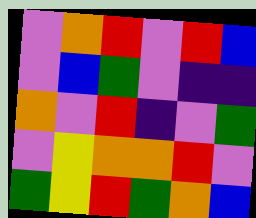[["violet", "orange", "red", "violet", "red", "blue"], ["violet", "blue", "green", "violet", "indigo", "indigo"], ["orange", "violet", "red", "indigo", "violet", "green"], ["violet", "yellow", "orange", "orange", "red", "violet"], ["green", "yellow", "red", "green", "orange", "blue"]]